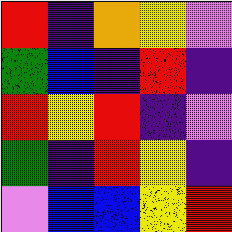[["red", "indigo", "orange", "yellow", "violet"], ["green", "blue", "indigo", "red", "indigo"], ["red", "yellow", "red", "indigo", "violet"], ["green", "indigo", "red", "yellow", "indigo"], ["violet", "blue", "blue", "yellow", "red"]]